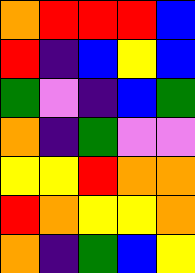[["orange", "red", "red", "red", "blue"], ["red", "indigo", "blue", "yellow", "blue"], ["green", "violet", "indigo", "blue", "green"], ["orange", "indigo", "green", "violet", "violet"], ["yellow", "yellow", "red", "orange", "orange"], ["red", "orange", "yellow", "yellow", "orange"], ["orange", "indigo", "green", "blue", "yellow"]]